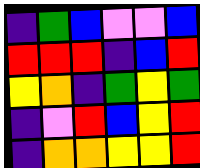[["indigo", "green", "blue", "violet", "violet", "blue"], ["red", "red", "red", "indigo", "blue", "red"], ["yellow", "orange", "indigo", "green", "yellow", "green"], ["indigo", "violet", "red", "blue", "yellow", "red"], ["indigo", "orange", "orange", "yellow", "yellow", "red"]]